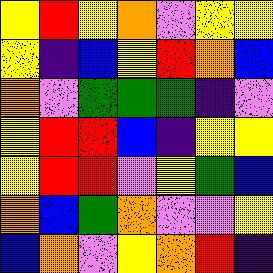[["yellow", "red", "yellow", "orange", "violet", "yellow", "yellow"], ["yellow", "indigo", "blue", "yellow", "red", "orange", "blue"], ["orange", "violet", "green", "green", "green", "indigo", "violet"], ["yellow", "red", "red", "blue", "indigo", "yellow", "yellow"], ["yellow", "red", "red", "violet", "yellow", "green", "blue"], ["orange", "blue", "green", "orange", "violet", "violet", "yellow"], ["blue", "orange", "violet", "yellow", "orange", "red", "indigo"]]